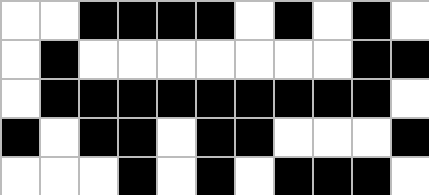[["white", "white", "black", "black", "black", "black", "white", "black", "white", "black", "white"], ["white", "black", "white", "white", "white", "white", "white", "white", "white", "black", "black"], ["white", "black", "black", "black", "black", "black", "black", "black", "black", "black", "white"], ["black", "white", "black", "black", "white", "black", "black", "white", "white", "white", "black"], ["white", "white", "white", "black", "white", "black", "white", "black", "black", "black", "white"]]